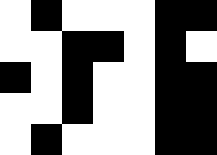[["white", "black", "white", "white", "white", "black", "black"], ["white", "white", "black", "black", "white", "black", "white"], ["black", "white", "black", "white", "white", "black", "black"], ["white", "white", "black", "white", "white", "black", "black"], ["white", "black", "white", "white", "white", "black", "black"]]